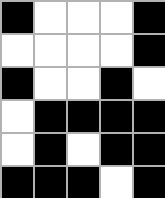[["black", "white", "white", "white", "black"], ["white", "white", "white", "white", "black"], ["black", "white", "white", "black", "white"], ["white", "black", "black", "black", "black"], ["white", "black", "white", "black", "black"], ["black", "black", "black", "white", "black"]]